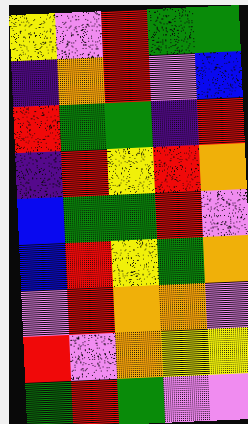[["yellow", "violet", "red", "green", "green"], ["indigo", "orange", "red", "violet", "blue"], ["red", "green", "green", "indigo", "red"], ["indigo", "red", "yellow", "red", "orange"], ["blue", "green", "green", "red", "violet"], ["blue", "red", "yellow", "green", "orange"], ["violet", "red", "orange", "orange", "violet"], ["red", "violet", "orange", "yellow", "yellow"], ["green", "red", "green", "violet", "violet"]]